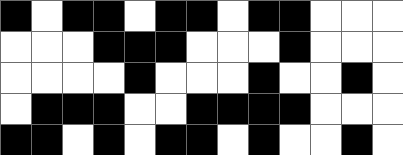[["black", "white", "black", "black", "white", "black", "black", "white", "black", "black", "white", "white", "white"], ["white", "white", "white", "black", "black", "black", "white", "white", "white", "black", "white", "white", "white"], ["white", "white", "white", "white", "black", "white", "white", "white", "black", "white", "white", "black", "white"], ["white", "black", "black", "black", "white", "white", "black", "black", "black", "black", "white", "white", "white"], ["black", "black", "white", "black", "white", "black", "black", "white", "black", "white", "white", "black", "white"]]